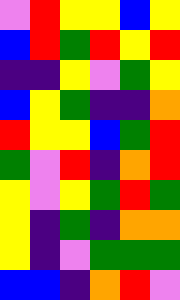[["violet", "red", "yellow", "yellow", "blue", "yellow"], ["blue", "red", "green", "red", "yellow", "red"], ["indigo", "indigo", "yellow", "violet", "green", "yellow"], ["blue", "yellow", "green", "indigo", "indigo", "orange"], ["red", "yellow", "yellow", "blue", "green", "red"], ["green", "violet", "red", "indigo", "orange", "red"], ["yellow", "violet", "yellow", "green", "red", "green"], ["yellow", "indigo", "green", "indigo", "orange", "orange"], ["yellow", "indigo", "violet", "green", "green", "green"], ["blue", "blue", "indigo", "orange", "red", "violet"]]